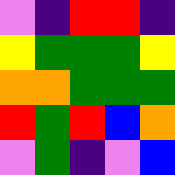[["violet", "indigo", "red", "red", "indigo"], ["yellow", "green", "green", "green", "yellow"], ["orange", "orange", "green", "green", "green"], ["red", "green", "red", "blue", "orange"], ["violet", "green", "indigo", "violet", "blue"]]